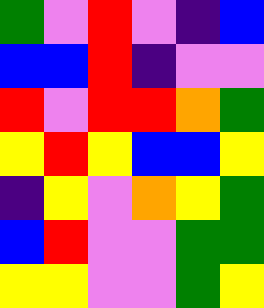[["green", "violet", "red", "violet", "indigo", "blue"], ["blue", "blue", "red", "indigo", "violet", "violet"], ["red", "violet", "red", "red", "orange", "green"], ["yellow", "red", "yellow", "blue", "blue", "yellow"], ["indigo", "yellow", "violet", "orange", "yellow", "green"], ["blue", "red", "violet", "violet", "green", "green"], ["yellow", "yellow", "violet", "violet", "green", "yellow"]]